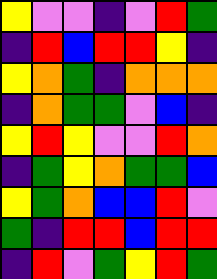[["yellow", "violet", "violet", "indigo", "violet", "red", "green"], ["indigo", "red", "blue", "red", "red", "yellow", "indigo"], ["yellow", "orange", "green", "indigo", "orange", "orange", "orange"], ["indigo", "orange", "green", "green", "violet", "blue", "indigo"], ["yellow", "red", "yellow", "violet", "violet", "red", "orange"], ["indigo", "green", "yellow", "orange", "green", "green", "blue"], ["yellow", "green", "orange", "blue", "blue", "red", "violet"], ["green", "indigo", "red", "red", "blue", "red", "red"], ["indigo", "red", "violet", "green", "yellow", "red", "green"]]